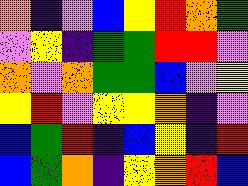[["orange", "indigo", "violet", "blue", "yellow", "red", "orange", "green"], ["violet", "yellow", "indigo", "green", "green", "red", "red", "violet"], ["orange", "violet", "orange", "green", "green", "blue", "violet", "yellow"], ["yellow", "red", "violet", "yellow", "yellow", "orange", "indigo", "violet"], ["blue", "green", "red", "indigo", "blue", "yellow", "indigo", "red"], ["blue", "green", "orange", "indigo", "yellow", "orange", "red", "blue"]]